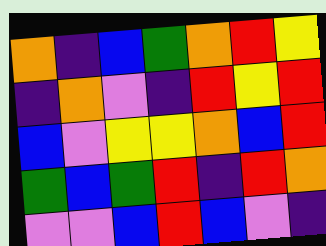[["orange", "indigo", "blue", "green", "orange", "red", "yellow"], ["indigo", "orange", "violet", "indigo", "red", "yellow", "red"], ["blue", "violet", "yellow", "yellow", "orange", "blue", "red"], ["green", "blue", "green", "red", "indigo", "red", "orange"], ["violet", "violet", "blue", "red", "blue", "violet", "indigo"]]